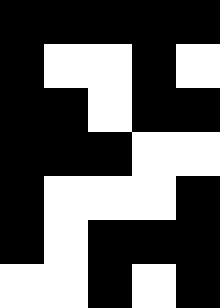[["black", "black", "black", "black", "black"], ["black", "white", "white", "black", "white"], ["black", "black", "white", "black", "black"], ["black", "black", "black", "white", "white"], ["black", "white", "white", "white", "black"], ["black", "white", "black", "black", "black"], ["white", "white", "black", "white", "black"]]